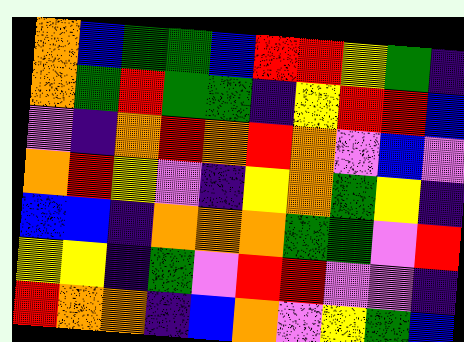[["orange", "blue", "green", "green", "blue", "red", "red", "yellow", "green", "indigo"], ["orange", "green", "red", "green", "green", "indigo", "yellow", "red", "red", "blue"], ["violet", "indigo", "orange", "red", "orange", "red", "orange", "violet", "blue", "violet"], ["orange", "red", "yellow", "violet", "indigo", "yellow", "orange", "green", "yellow", "indigo"], ["blue", "blue", "indigo", "orange", "orange", "orange", "green", "green", "violet", "red"], ["yellow", "yellow", "indigo", "green", "violet", "red", "red", "violet", "violet", "indigo"], ["red", "orange", "orange", "indigo", "blue", "orange", "violet", "yellow", "green", "blue"]]